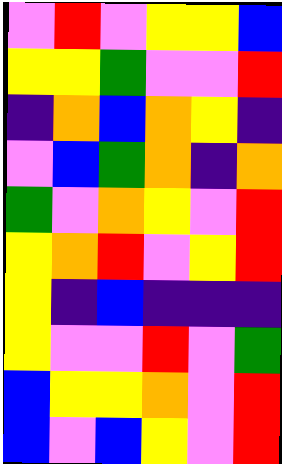[["violet", "red", "violet", "yellow", "yellow", "blue"], ["yellow", "yellow", "green", "violet", "violet", "red"], ["indigo", "orange", "blue", "orange", "yellow", "indigo"], ["violet", "blue", "green", "orange", "indigo", "orange"], ["green", "violet", "orange", "yellow", "violet", "red"], ["yellow", "orange", "red", "violet", "yellow", "red"], ["yellow", "indigo", "blue", "indigo", "indigo", "indigo"], ["yellow", "violet", "violet", "red", "violet", "green"], ["blue", "yellow", "yellow", "orange", "violet", "red"], ["blue", "violet", "blue", "yellow", "violet", "red"]]